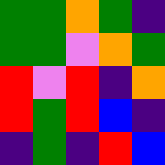[["green", "green", "orange", "green", "indigo"], ["green", "green", "violet", "orange", "green"], ["red", "violet", "red", "indigo", "orange"], ["red", "green", "red", "blue", "indigo"], ["indigo", "green", "indigo", "red", "blue"]]